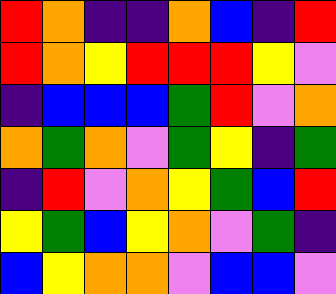[["red", "orange", "indigo", "indigo", "orange", "blue", "indigo", "red"], ["red", "orange", "yellow", "red", "red", "red", "yellow", "violet"], ["indigo", "blue", "blue", "blue", "green", "red", "violet", "orange"], ["orange", "green", "orange", "violet", "green", "yellow", "indigo", "green"], ["indigo", "red", "violet", "orange", "yellow", "green", "blue", "red"], ["yellow", "green", "blue", "yellow", "orange", "violet", "green", "indigo"], ["blue", "yellow", "orange", "orange", "violet", "blue", "blue", "violet"]]